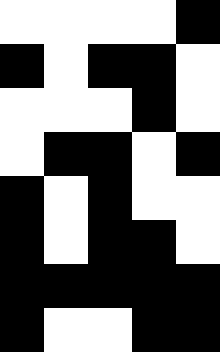[["white", "white", "white", "white", "black"], ["black", "white", "black", "black", "white"], ["white", "white", "white", "black", "white"], ["white", "black", "black", "white", "black"], ["black", "white", "black", "white", "white"], ["black", "white", "black", "black", "white"], ["black", "black", "black", "black", "black"], ["black", "white", "white", "black", "black"]]